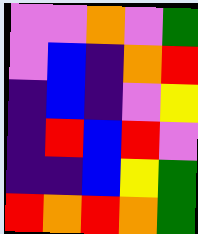[["violet", "violet", "orange", "violet", "green"], ["violet", "blue", "indigo", "orange", "red"], ["indigo", "blue", "indigo", "violet", "yellow"], ["indigo", "red", "blue", "red", "violet"], ["indigo", "indigo", "blue", "yellow", "green"], ["red", "orange", "red", "orange", "green"]]